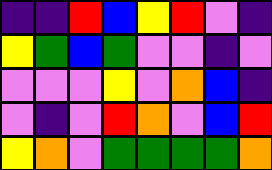[["indigo", "indigo", "red", "blue", "yellow", "red", "violet", "indigo"], ["yellow", "green", "blue", "green", "violet", "violet", "indigo", "violet"], ["violet", "violet", "violet", "yellow", "violet", "orange", "blue", "indigo"], ["violet", "indigo", "violet", "red", "orange", "violet", "blue", "red"], ["yellow", "orange", "violet", "green", "green", "green", "green", "orange"]]